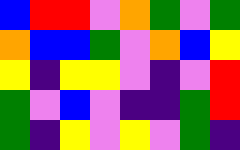[["blue", "red", "red", "violet", "orange", "green", "violet", "green"], ["orange", "blue", "blue", "green", "violet", "orange", "blue", "yellow"], ["yellow", "indigo", "yellow", "yellow", "violet", "indigo", "violet", "red"], ["green", "violet", "blue", "violet", "indigo", "indigo", "green", "red"], ["green", "indigo", "yellow", "violet", "yellow", "violet", "green", "indigo"]]